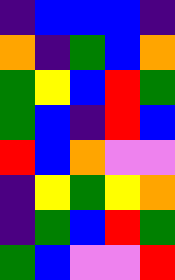[["indigo", "blue", "blue", "blue", "indigo"], ["orange", "indigo", "green", "blue", "orange"], ["green", "yellow", "blue", "red", "green"], ["green", "blue", "indigo", "red", "blue"], ["red", "blue", "orange", "violet", "violet"], ["indigo", "yellow", "green", "yellow", "orange"], ["indigo", "green", "blue", "red", "green"], ["green", "blue", "violet", "violet", "red"]]